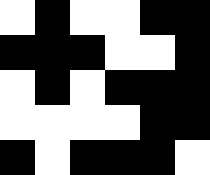[["white", "black", "white", "white", "black", "black"], ["black", "black", "black", "white", "white", "black"], ["white", "black", "white", "black", "black", "black"], ["white", "white", "white", "white", "black", "black"], ["black", "white", "black", "black", "black", "white"]]